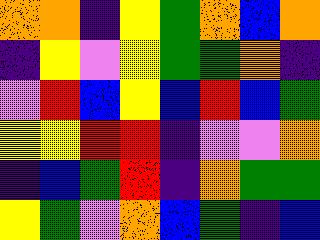[["orange", "orange", "indigo", "yellow", "green", "orange", "blue", "orange"], ["indigo", "yellow", "violet", "yellow", "green", "green", "orange", "indigo"], ["violet", "red", "blue", "yellow", "blue", "red", "blue", "green"], ["yellow", "yellow", "red", "red", "indigo", "violet", "violet", "orange"], ["indigo", "blue", "green", "red", "indigo", "orange", "green", "green"], ["yellow", "green", "violet", "orange", "blue", "green", "indigo", "blue"]]